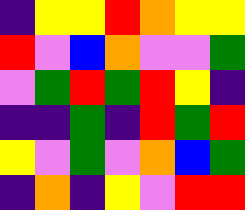[["indigo", "yellow", "yellow", "red", "orange", "yellow", "yellow"], ["red", "violet", "blue", "orange", "violet", "violet", "green"], ["violet", "green", "red", "green", "red", "yellow", "indigo"], ["indigo", "indigo", "green", "indigo", "red", "green", "red"], ["yellow", "violet", "green", "violet", "orange", "blue", "green"], ["indigo", "orange", "indigo", "yellow", "violet", "red", "red"]]